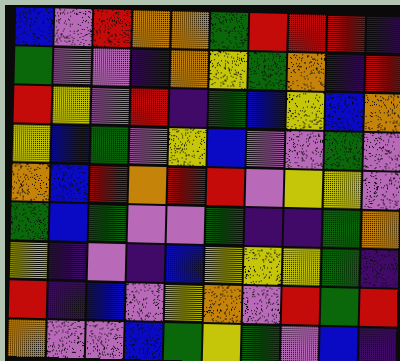[["blue", "violet", "red", "orange", "orange", "green", "red", "red", "red", "indigo"], ["green", "violet", "violet", "indigo", "orange", "yellow", "green", "orange", "indigo", "red"], ["red", "yellow", "violet", "red", "indigo", "green", "blue", "yellow", "blue", "orange"], ["yellow", "blue", "green", "violet", "yellow", "blue", "violet", "violet", "green", "violet"], ["orange", "blue", "red", "orange", "red", "red", "violet", "yellow", "yellow", "violet"], ["green", "blue", "green", "violet", "violet", "green", "indigo", "indigo", "green", "orange"], ["yellow", "indigo", "violet", "indigo", "blue", "yellow", "yellow", "yellow", "green", "indigo"], ["red", "indigo", "blue", "violet", "yellow", "orange", "violet", "red", "green", "red"], ["orange", "violet", "violet", "blue", "green", "yellow", "green", "violet", "blue", "indigo"]]